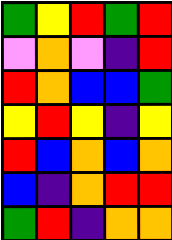[["green", "yellow", "red", "green", "red"], ["violet", "orange", "violet", "indigo", "red"], ["red", "orange", "blue", "blue", "green"], ["yellow", "red", "yellow", "indigo", "yellow"], ["red", "blue", "orange", "blue", "orange"], ["blue", "indigo", "orange", "red", "red"], ["green", "red", "indigo", "orange", "orange"]]